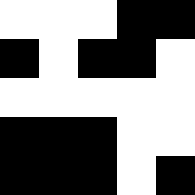[["white", "white", "white", "black", "black"], ["black", "white", "black", "black", "white"], ["white", "white", "white", "white", "white"], ["black", "black", "black", "white", "white"], ["black", "black", "black", "white", "black"]]